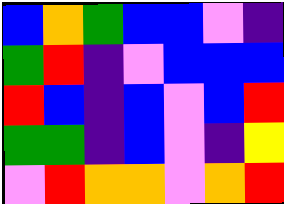[["blue", "orange", "green", "blue", "blue", "violet", "indigo"], ["green", "red", "indigo", "violet", "blue", "blue", "blue"], ["red", "blue", "indigo", "blue", "violet", "blue", "red"], ["green", "green", "indigo", "blue", "violet", "indigo", "yellow"], ["violet", "red", "orange", "orange", "violet", "orange", "red"]]